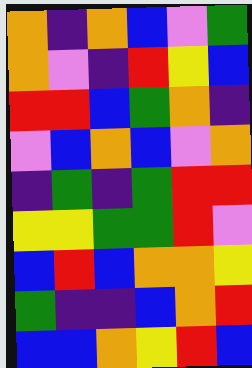[["orange", "indigo", "orange", "blue", "violet", "green"], ["orange", "violet", "indigo", "red", "yellow", "blue"], ["red", "red", "blue", "green", "orange", "indigo"], ["violet", "blue", "orange", "blue", "violet", "orange"], ["indigo", "green", "indigo", "green", "red", "red"], ["yellow", "yellow", "green", "green", "red", "violet"], ["blue", "red", "blue", "orange", "orange", "yellow"], ["green", "indigo", "indigo", "blue", "orange", "red"], ["blue", "blue", "orange", "yellow", "red", "blue"]]